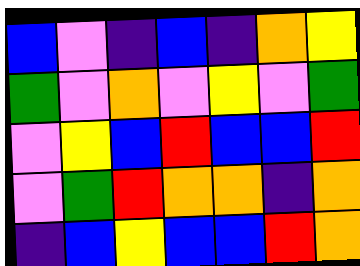[["blue", "violet", "indigo", "blue", "indigo", "orange", "yellow"], ["green", "violet", "orange", "violet", "yellow", "violet", "green"], ["violet", "yellow", "blue", "red", "blue", "blue", "red"], ["violet", "green", "red", "orange", "orange", "indigo", "orange"], ["indigo", "blue", "yellow", "blue", "blue", "red", "orange"]]